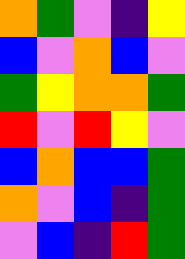[["orange", "green", "violet", "indigo", "yellow"], ["blue", "violet", "orange", "blue", "violet"], ["green", "yellow", "orange", "orange", "green"], ["red", "violet", "red", "yellow", "violet"], ["blue", "orange", "blue", "blue", "green"], ["orange", "violet", "blue", "indigo", "green"], ["violet", "blue", "indigo", "red", "green"]]